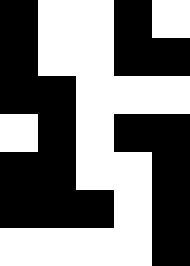[["black", "white", "white", "black", "white"], ["black", "white", "white", "black", "black"], ["black", "black", "white", "white", "white"], ["white", "black", "white", "black", "black"], ["black", "black", "white", "white", "black"], ["black", "black", "black", "white", "black"], ["white", "white", "white", "white", "black"]]